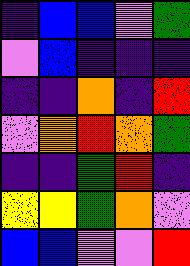[["indigo", "blue", "blue", "violet", "green"], ["violet", "blue", "indigo", "indigo", "indigo"], ["indigo", "indigo", "orange", "indigo", "red"], ["violet", "orange", "red", "orange", "green"], ["indigo", "indigo", "green", "red", "indigo"], ["yellow", "yellow", "green", "orange", "violet"], ["blue", "blue", "violet", "violet", "red"]]